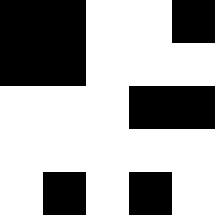[["black", "black", "white", "white", "black"], ["black", "black", "white", "white", "white"], ["white", "white", "white", "black", "black"], ["white", "white", "white", "white", "white"], ["white", "black", "white", "black", "white"]]